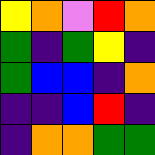[["yellow", "orange", "violet", "red", "orange"], ["green", "indigo", "green", "yellow", "indigo"], ["green", "blue", "blue", "indigo", "orange"], ["indigo", "indigo", "blue", "red", "indigo"], ["indigo", "orange", "orange", "green", "green"]]